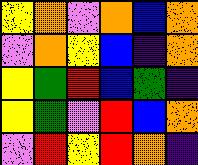[["yellow", "orange", "violet", "orange", "blue", "orange"], ["violet", "orange", "yellow", "blue", "indigo", "orange"], ["yellow", "green", "red", "blue", "green", "indigo"], ["yellow", "green", "violet", "red", "blue", "orange"], ["violet", "red", "yellow", "red", "orange", "indigo"]]